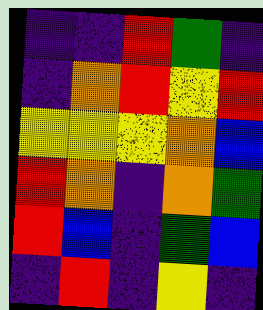[["indigo", "indigo", "red", "green", "indigo"], ["indigo", "orange", "red", "yellow", "red"], ["yellow", "yellow", "yellow", "orange", "blue"], ["red", "orange", "indigo", "orange", "green"], ["red", "blue", "indigo", "green", "blue"], ["indigo", "red", "indigo", "yellow", "indigo"]]